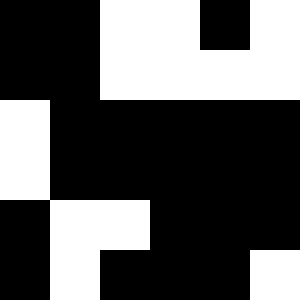[["black", "black", "white", "white", "black", "white"], ["black", "black", "white", "white", "white", "white"], ["white", "black", "black", "black", "black", "black"], ["white", "black", "black", "black", "black", "black"], ["black", "white", "white", "black", "black", "black"], ["black", "white", "black", "black", "black", "white"]]